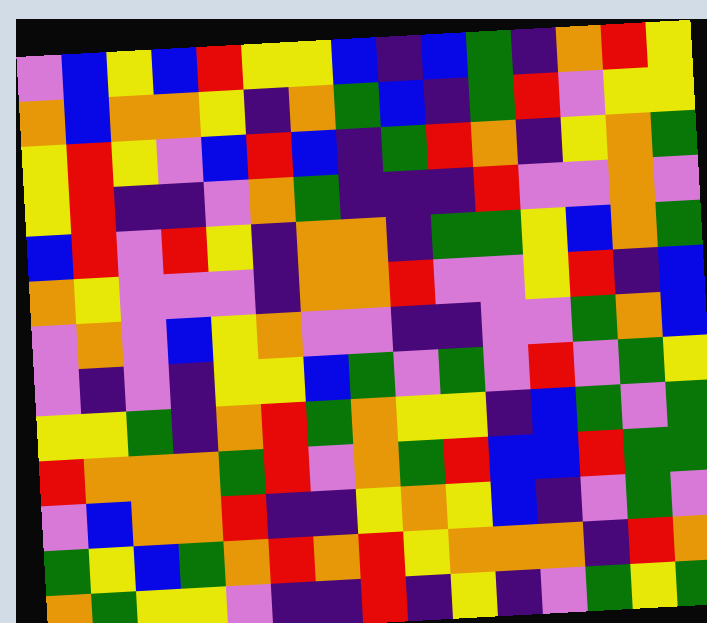[["violet", "blue", "yellow", "blue", "red", "yellow", "yellow", "blue", "indigo", "blue", "green", "indigo", "orange", "red", "yellow"], ["orange", "blue", "orange", "orange", "yellow", "indigo", "orange", "green", "blue", "indigo", "green", "red", "violet", "yellow", "yellow"], ["yellow", "red", "yellow", "violet", "blue", "red", "blue", "indigo", "green", "red", "orange", "indigo", "yellow", "orange", "green"], ["yellow", "red", "indigo", "indigo", "violet", "orange", "green", "indigo", "indigo", "indigo", "red", "violet", "violet", "orange", "violet"], ["blue", "red", "violet", "red", "yellow", "indigo", "orange", "orange", "indigo", "green", "green", "yellow", "blue", "orange", "green"], ["orange", "yellow", "violet", "violet", "violet", "indigo", "orange", "orange", "red", "violet", "violet", "yellow", "red", "indigo", "blue"], ["violet", "orange", "violet", "blue", "yellow", "orange", "violet", "violet", "indigo", "indigo", "violet", "violet", "green", "orange", "blue"], ["violet", "indigo", "violet", "indigo", "yellow", "yellow", "blue", "green", "violet", "green", "violet", "red", "violet", "green", "yellow"], ["yellow", "yellow", "green", "indigo", "orange", "red", "green", "orange", "yellow", "yellow", "indigo", "blue", "green", "violet", "green"], ["red", "orange", "orange", "orange", "green", "red", "violet", "orange", "green", "red", "blue", "blue", "red", "green", "green"], ["violet", "blue", "orange", "orange", "red", "indigo", "indigo", "yellow", "orange", "yellow", "blue", "indigo", "violet", "green", "violet"], ["green", "yellow", "blue", "green", "orange", "red", "orange", "red", "yellow", "orange", "orange", "orange", "indigo", "red", "orange"], ["orange", "green", "yellow", "yellow", "violet", "indigo", "indigo", "red", "indigo", "yellow", "indigo", "violet", "green", "yellow", "green"]]